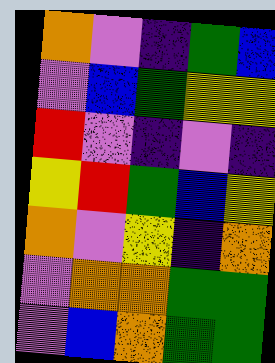[["orange", "violet", "indigo", "green", "blue"], ["violet", "blue", "green", "yellow", "yellow"], ["red", "violet", "indigo", "violet", "indigo"], ["yellow", "red", "green", "blue", "yellow"], ["orange", "violet", "yellow", "indigo", "orange"], ["violet", "orange", "orange", "green", "green"], ["violet", "blue", "orange", "green", "green"]]